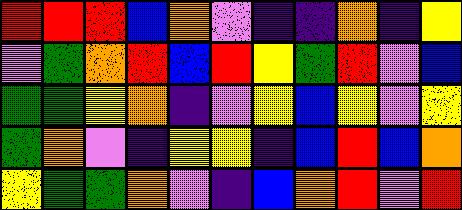[["red", "red", "red", "blue", "orange", "violet", "indigo", "indigo", "orange", "indigo", "yellow"], ["violet", "green", "orange", "red", "blue", "red", "yellow", "green", "red", "violet", "blue"], ["green", "green", "yellow", "orange", "indigo", "violet", "yellow", "blue", "yellow", "violet", "yellow"], ["green", "orange", "violet", "indigo", "yellow", "yellow", "indigo", "blue", "red", "blue", "orange"], ["yellow", "green", "green", "orange", "violet", "indigo", "blue", "orange", "red", "violet", "red"]]